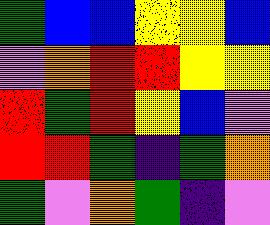[["green", "blue", "blue", "yellow", "yellow", "blue"], ["violet", "orange", "red", "red", "yellow", "yellow"], ["red", "green", "red", "yellow", "blue", "violet"], ["red", "red", "green", "indigo", "green", "orange"], ["green", "violet", "orange", "green", "indigo", "violet"]]